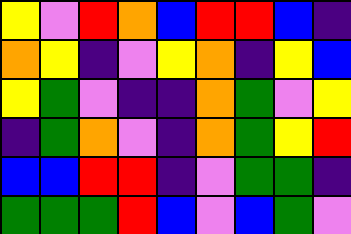[["yellow", "violet", "red", "orange", "blue", "red", "red", "blue", "indigo"], ["orange", "yellow", "indigo", "violet", "yellow", "orange", "indigo", "yellow", "blue"], ["yellow", "green", "violet", "indigo", "indigo", "orange", "green", "violet", "yellow"], ["indigo", "green", "orange", "violet", "indigo", "orange", "green", "yellow", "red"], ["blue", "blue", "red", "red", "indigo", "violet", "green", "green", "indigo"], ["green", "green", "green", "red", "blue", "violet", "blue", "green", "violet"]]